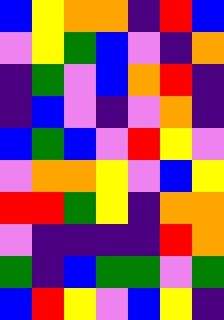[["blue", "yellow", "orange", "orange", "indigo", "red", "blue"], ["violet", "yellow", "green", "blue", "violet", "indigo", "orange"], ["indigo", "green", "violet", "blue", "orange", "red", "indigo"], ["indigo", "blue", "violet", "indigo", "violet", "orange", "indigo"], ["blue", "green", "blue", "violet", "red", "yellow", "violet"], ["violet", "orange", "orange", "yellow", "violet", "blue", "yellow"], ["red", "red", "green", "yellow", "indigo", "orange", "orange"], ["violet", "indigo", "indigo", "indigo", "indigo", "red", "orange"], ["green", "indigo", "blue", "green", "green", "violet", "green"], ["blue", "red", "yellow", "violet", "blue", "yellow", "indigo"]]